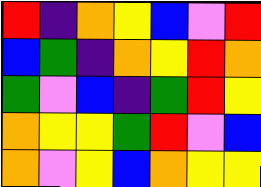[["red", "indigo", "orange", "yellow", "blue", "violet", "red"], ["blue", "green", "indigo", "orange", "yellow", "red", "orange"], ["green", "violet", "blue", "indigo", "green", "red", "yellow"], ["orange", "yellow", "yellow", "green", "red", "violet", "blue"], ["orange", "violet", "yellow", "blue", "orange", "yellow", "yellow"]]